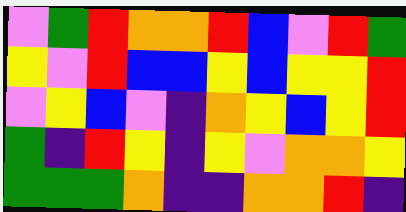[["violet", "green", "red", "orange", "orange", "red", "blue", "violet", "red", "green"], ["yellow", "violet", "red", "blue", "blue", "yellow", "blue", "yellow", "yellow", "red"], ["violet", "yellow", "blue", "violet", "indigo", "orange", "yellow", "blue", "yellow", "red"], ["green", "indigo", "red", "yellow", "indigo", "yellow", "violet", "orange", "orange", "yellow"], ["green", "green", "green", "orange", "indigo", "indigo", "orange", "orange", "red", "indigo"]]